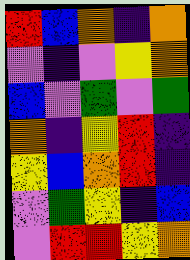[["red", "blue", "orange", "indigo", "orange"], ["violet", "indigo", "violet", "yellow", "orange"], ["blue", "violet", "green", "violet", "green"], ["orange", "indigo", "yellow", "red", "indigo"], ["yellow", "blue", "orange", "red", "indigo"], ["violet", "green", "yellow", "indigo", "blue"], ["violet", "red", "red", "yellow", "orange"]]